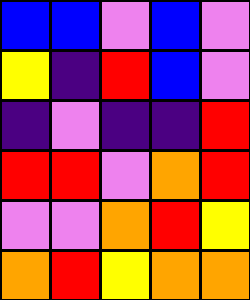[["blue", "blue", "violet", "blue", "violet"], ["yellow", "indigo", "red", "blue", "violet"], ["indigo", "violet", "indigo", "indigo", "red"], ["red", "red", "violet", "orange", "red"], ["violet", "violet", "orange", "red", "yellow"], ["orange", "red", "yellow", "orange", "orange"]]